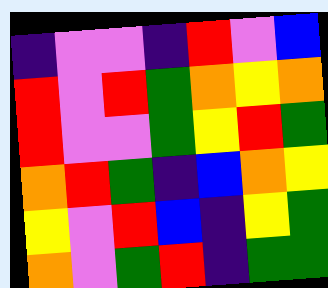[["indigo", "violet", "violet", "indigo", "red", "violet", "blue"], ["red", "violet", "red", "green", "orange", "yellow", "orange"], ["red", "violet", "violet", "green", "yellow", "red", "green"], ["orange", "red", "green", "indigo", "blue", "orange", "yellow"], ["yellow", "violet", "red", "blue", "indigo", "yellow", "green"], ["orange", "violet", "green", "red", "indigo", "green", "green"]]